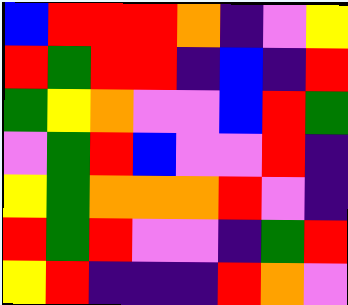[["blue", "red", "red", "red", "orange", "indigo", "violet", "yellow"], ["red", "green", "red", "red", "indigo", "blue", "indigo", "red"], ["green", "yellow", "orange", "violet", "violet", "blue", "red", "green"], ["violet", "green", "red", "blue", "violet", "violet", "red", "indigo"], ["yellow", "green", "orange", "orange", "orange", "red", "violet", "indigo"], ["red", "green", "red", "violet", "violet", "indigo", "green", "red"], ["yellow", "red", "indigo", "indigo", "indigo", "red", "orange", "violet"]]